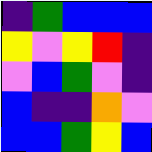[["indigo", "green", "blue", "blue", "blue"], ["yellow", "violet", "yellow", "red", "indigo"], ["violet", "blue", "green", "violet", "indigo"], ["blue", "indigo", "indigo", "orange", "violet"], ["blue", "blue", "green", "yellow", "blue"]]